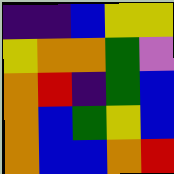[["indigo", "indigo", "blue", "yellow", "yellow"], ["yellow", "orange", "orange", "green", "violet"], ["orange", "red", "indigo", "green", "blue"], ["orange", "blue", "green", "yellow", "blue"], ["orange", "blue", "blue", "orange", "red"]]